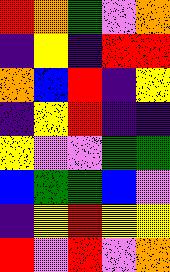[["red", "orange", "green", "violet", "orange"], ["indigo", "yellow", "indigo", "red", "red"], ["orange", "blue", "red", "indigo", "yellow"], ["indigo", "yellow", "red", "indigo", "indigo"], ["yellow", "violet", "violet", "green", "green"], ["blue", "green", "green", "blue", "violet"], ["indigo", "yellow", "red", "yellow", "yellow"], ["red", "violet", "red", "violet", "orange"]]